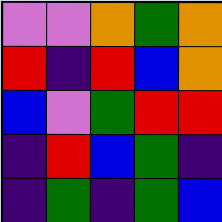[["violet", "violet", "orange", "green", "orange"], ["red", "indigo", "red", "blue", "orange"], ["blue", "violet", "green", "red", "red"], ["indigo", "red", "blue", "green", "indigo"], ["indigo", "green", "indigo", "green", "blue"]]